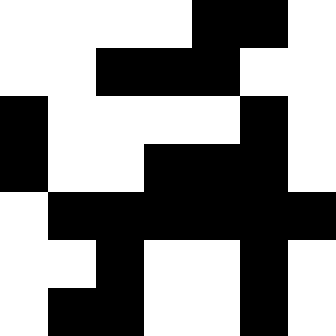[["white", "white", "white", "white", "black", "black", "white"], ["white", "white", "black", "black", "black", "white", "white"], ["black", "white", "white", "white", "white", "black", "white"], ["black", "white", "white", "black", "black", "black", "white"], ["white", "black", "black", "black", "black", "black", "black"], ["white", "white", "black", "white", "white", "black", "white"], ["white", "black", "black", "white", "white", "black", "white"]]